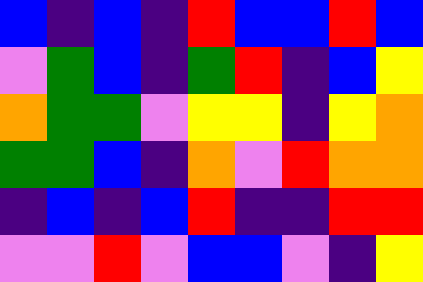[["blue", "indigo", "blue", "indigo", "red", "blue", "blue", "red", "blue"], ["violet", "green", "blue", "indigo", "green", "red", "indigo", "blue", "yellow"], ["orange", "green", "green", "violet", "yellow", "yellow", "indigo", "yellow", "orange"], ["green", "green", "blue", "indigo", "orange", "violet", "red", "orange", "orange"], ["indigo", "blue", "indigo", "blue", "red", "indigo", "indigo", "red", "red"], ["violet", "violet", "red", "violet", "blue", "blue", "violet", "indigo", "yellow"]]